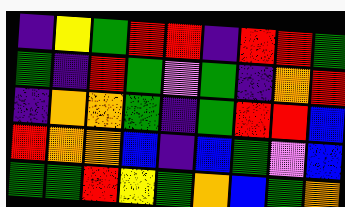[["indigo", "yellow", "green", "red", "red", "indigo", "red", "red", "green"], ["green", "indigo", "red", "green", "violet", "green", "indigo", "orange", "red"], ["indigo", "orange", "orange", "green", "indigo", "green", "red", "red", "blue"], ["red", "orange", "orange", "blue", "indigo", "blue", "green", "violet", "blue"], ["green", "green", "red", "yellow", "green", "orange", "blue", "green", "orange"]]